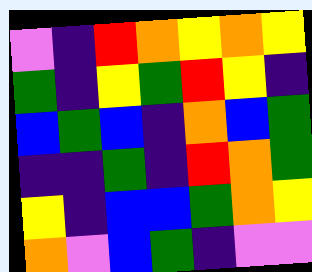[["violet", "indigo", "red", "orange", "yellow", "orange", "yellow"], ["green", "indigo", "yellow", "green", "red", "yellow", "indigo"], ["blue", "green", "blue", "indigo", "orange", "blue", "green"], ["indigo", "indigo", "green", "indigo", "red", "orange", "green"], ["yellow", "indigo", "blue", "blue", "green", "orange", "yellow"], ["orange", "violet", "blue", "green", "indigo", "violet", "violet"]]